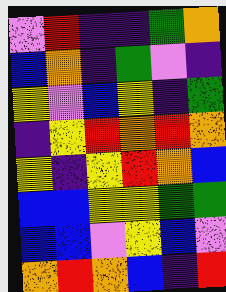[["violet", "red", "indigo", "indigo", "green", "orange"], ["blue", "orange", "indigo", "green", "violet", "indigo"], ["yellow", "violet", "blue", "yellow", "indigo", "green"], ["indigo", "yellow", "red", "orange", "red", "orange"], ["yellow", "indigo", "yellow", "red", "orange", "blue"], ["blue", "blue", "yellow", "yellow", "green", "green"], ["blue", "blue", "violet", "yellow", "blue", "violet"], ["orange", "red", "orange", "blue", "indigo", "red"]]